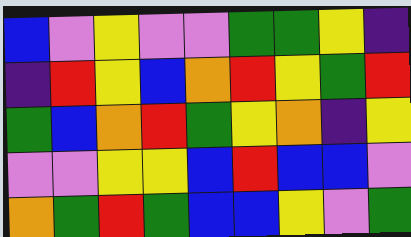[["blue", "violet", "yellow", "violet", "violet", "green", "green", "yellow", "indigo"], ["indigo", "red", "yellow", "blue", "orange", "red", "yellow", "green", "red"], ["green", "blue", "orange", "red", "green", "yellow", "orange", "indigo", "yellow"], ["violet", "violet", "yellow", "yellow", "blue", "red", "blue", "blue", "violet"], ["orange", "green", "red", "green", "blue", "blue", "yellow", "violet", "green"]]